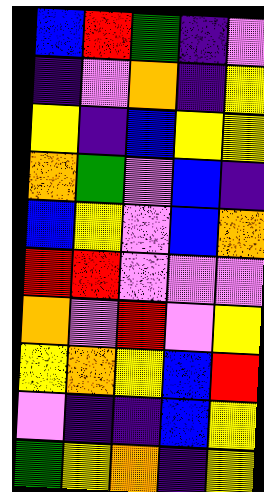[["blue", "red", "green", "indigo", "violet"], ["indigo", "violet", "orange", "indigo", "yellow"], ["yellow", "indigo", "blue", "yellow", "yellow"], ["orange", "green", "violet", "blue", "indigo"], ["blue", "yellow", "violet", "blue", "orange"], ["red", "red", "violet", "violet", "violet"], ["orange", "violet", "red", "violet", "yellow"], ["yellow", "orange", "yellow", "blue", "red"], ["violet", "indigo", "indigo", "blue", "yellow"], ["green", "yellow", "orange", "indigo", "yellow"]]